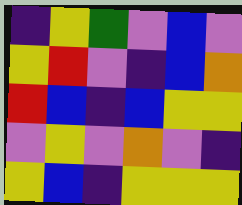[["indigo", "yellow", "green", "violet", "blue", "violet"], ["yellow", "red", "violet", "indigo", "blue", "orange"], ["red", "blue", "indigo", "blue", "yellow", "yellow"], ["violet", "yellow", "violet", "orange", "violet", "indigo"], ["yellow", "blue", "indigo", "yellow", "yellow", "yellow"]]